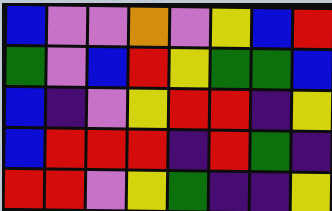[["blue", "violet", "violet", "orange", "violet", "yellow", "blue", "red"], ["green", "violet", "blue", "red", "yellow", "green", "green", "blue"], ["blue", "indigo", "violet", "yellow", "red", "red", "indigo", "yellow"], ["blue", "red", "red", "red", "indigo", "red", "green", "indigo"], ["red", "red", "violet", "yellow", "green", "indigo", "indigo", "yellow"]]